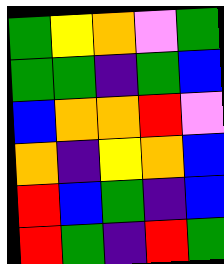[["green", "yellow", "orange", "violet", "green"], ["green", "green", "indigo", "green", "blue"], ["blue", "orange", "orange", "red", "violet"], ["orange", "indigo", "yellow", "orange", "blue"], ["red", "blue", "green", "indigo", "blue"], ["red", "green", "indigo", "red", "green"]]